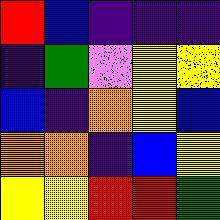[["red", "blue", "indigo", "indigo", "indigo"], ["indigo", "green", "violet", "yellow", "yellow"], ["blue", "indigo", "orange", "yellow", "blue"], ["orange", "orange", "indigo", "blue", "yellow"], ["yellow", "yellow", "red", "red", "green"]]